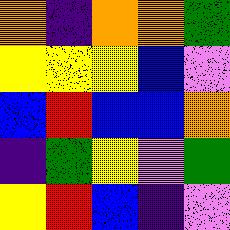[["orange", "indigo", "orange", "orange", "green"], ["yellow", "yellow", "yellow", "blue", "violet"], ["blue", "red", "blue", "blue", "orange"], ["indigo", "green", "yellow", "violet", "green"], ["yellow", "red", "blue", "indigo", "violet"]]